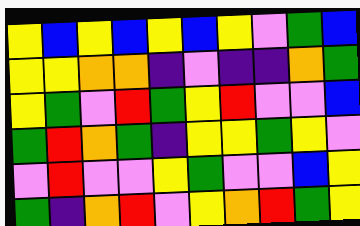[["yellow", "blue", "yellow", "blue", "yellow", "blue", "yellow", "violet", "green", "blue"], ["yellow", "yellow", "orange", "orange", "indigo", "violet", "indigo", "indigo", "orange", "green"], ["yellow", "green", "violet", "red", "green", "yellow", "red", "violet", "violet", "blue"], ["green", "red", "orange", "green", "indigo", "yellow", "yellow", "green", "yellow", "violet"], ["violet", "red", "violet", "violet", "yellow", "green", "violet", "violet", "blue", "yellow"], ["green", "indigo", "orange", "red", "violet", "yellow", "orange", "red", "green", "yellow"]]